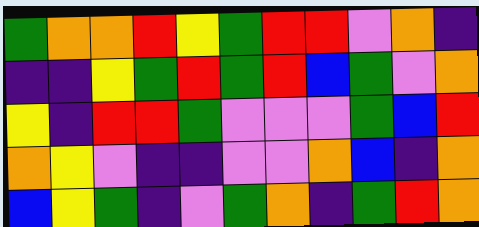[["green", "orange", "orange", "red", "yellow", "green", "red", "red", "violet", "orange", "indigo"], ["indigo", "indigo", "yellow", "green", "red", "green", "red", "blue", "green", "violet", "orange"], ["yellow", "indigo", "red", "red", "green", "violet", "violet", "violet", "green", "blue", "red"], ["orange", "yellow", "violet", "indigo", "indigo", "violet", "violet", "orange", "blue", "indigo", "orange"], ["blue", "yellow", "green", "indigo", "violet", "green", "orange", "indigo", "green", "red", "orange"]]